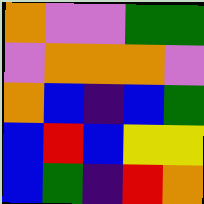[["orange", "violet", "violet", "green", "green"], ["violet", "orange", "orange", "orange", "violet"], ["orange", "blue", "indigo", "blue", "green"], ["blue", "red", "blue", "yellow", "yellow"], ["blue", "green", "indigo", "red", "orange"]]